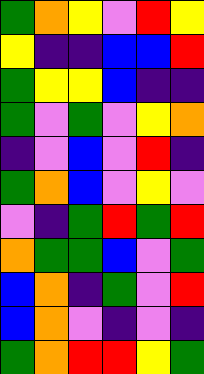[["green", "orange", "yellow", "violet", "red", "yellow"], ["yellow", "indigo", "indigo", "blue", "blue", "red"], ["green", "yellow", "yellow", "blue", "indigo", "indigo"], ["green", "violet", "green", "violet", "yellow", "orange"], ["indigo", "violet", "blue", "violet", "red", "indigo"], ["green", "orange", "blue", "violet", "yellow", "violet"], ["violet", "indigo", "green", "red", "green", "red"], ["orange", "green", "green", "blue", "violet", "green"], ["blue", "orange", "indigo", "green", "violet", "red"], ["blue", "orange", "violet", "indigo", "violet", "indigo"], ["green", "orange", "red", "red", "yellow", "green"]]